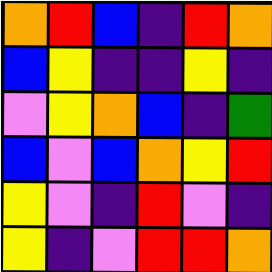[["orange", "red", "blue", "indigo", "red", "orange"], ["blue", "yellow", "indigo", "indigo", "yellow", "indigo"], ["violet", "yellow", "orange", "blue", "indigo", "green"], ["blue", "violet", "blue", "orange", "yellow", "red"], ["yellow", "violet", "indigo", "red", "violet", "indigo"], ["yellow", "indigo", "violet", "red", "red", "orange"]]